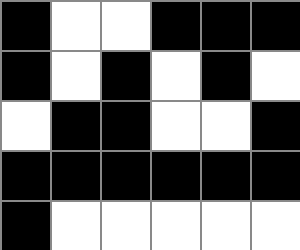[["black", "white", "white", "black", "black", "black"], ["black", "white", "black", "white", "black", "white"], ["white", "black", "black", "white", "white", "black"], ["black", "black", "black", "black", "black", "black"], ["black", "white", "white", "white", "white", "white"]]